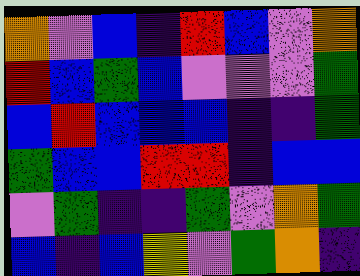[["orange", "violet", "blue", "indigo", "red", "blue", "violet", "orange"], ["red", "blue", "green", "blue", "violet", "violet", "violet", "green"], ["blue", "red", "blue", "blue", "blue", "indigo", "indigo", "green"], ["green", "blue", "blue", "red", "red", "indigo", "blue", "blue"], ["violet", "green", "indigo", "indigo", "green", "violet", "orange", "green"], ["blue", "indigo", "blue", "yellow", "violet", "green", "orange", "indigo"]]